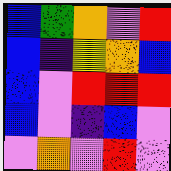[["blue", "green", "orange", "violet", "red"], ["blue", "indigo", "yellow", "orange", "blue"], ["blue", "violet", "red", "red", "red"], ["blue", "violet", "indigo", "blue", "violet"], ["violet", "orange", "violet", "red", "violet"]]